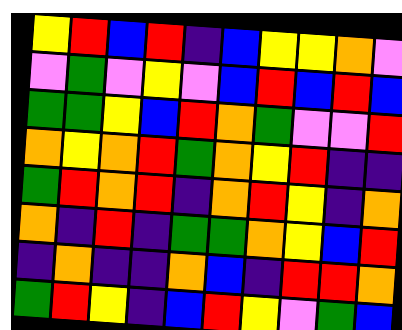[["yellow", "red", "blue", "red", "indigo", "blue", "yellow", "yellow", "orange", "violet"], ["violet", "green", "violet", "yellow", "violet", "blue", "red", "blue", "red", "blue"], ["green", "green", "yellow", "blue", "red", "orange", "green", "violet", "violet", "red"], ["orange", "yellow", "orange", "red", "green", "orange", "yellow", "red", "indigo", "indigo"], ["green", "red", "orange", "red", "indigo", "orange", "red", "yellow", "indigo", "orange"], ["orange", "indigo", "red", "indigo", "green", "green", "orange", "yellow", "blue", "red"], ["indigo", "orange", "indigo", "indigo", "orange", "blue", "indigo", "red", "red", "orange"], ["green", "red", "yellow", "indigo", "blue", "red", "yellow", "violet", "green", "blue"]]